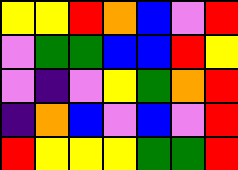[["yellow", "yellow", "red", "orange", "blue", "violet", "red"], ["violet", "green", "green", "blue", "blue", "red", "yellow"], ["violet", "indigo", "violet", "yellow", "green", "orange", "red"], ["indigo", "orange", "blue", "violet", "blue", "violet", "red"], ["red", "yellow", "yellow", "yellow", "green", "green", "red"]]